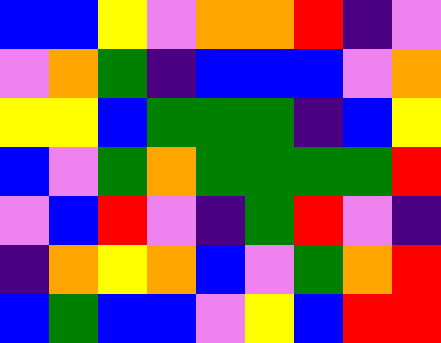[["blue", "blue", "yellow", "violet", "orange", "orange", "red", "indigo", "violet"], ["violet", "orange", "green", "indigo", "blue", "blue", "blue", "violet", "orange"], ["yellow", "yellow", "blue", "green", "green", "green", "indigo", "blue", "yellow"], ["blue", "violet", "green", "orange", "green", "green", "green", "green", "red"], ["violet", "blue", "red", "violet", "indigo", "green", "red", "violet", "indigo"], ["indigo", "orange", "yellow", "orange", "blue", "violet", "green", "orange", "red"], ["blue", "green", "blue", "blue", "violet", "yellow", "blue", "red", "red"]]